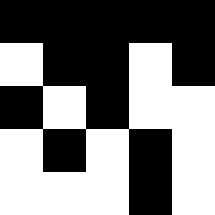[["black", "black", "black", "black", "black"], ["white", "black", "black", "white", "black"], ["black", "white", "black", "white", "white"], ["white", "black", "white", "black", "white"], ["white", "white", "white", "black", "white"]]